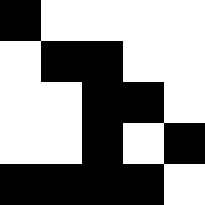[["black", "white", "white", "white", "white"], ["white", "black", "black", "white", "white"], ["white", "white", "black", "black", "white"], ["white", "white", "black", "white", "black"], ["black", "black", "black", "black", "white"]]